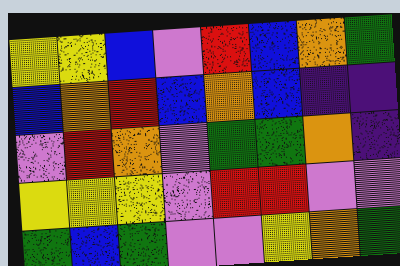[["yellow", "yellow", "blue", "violet", "red", "blue", "orange", "green"], ["blue", "orange", "red", "blue", "orange", "blue", "indigo", "indigo"], ["violet", "red", "orange", "violet", "green", "green", "orange", "indigo"], ["yellow", "yellow", "yellow", "violet", "red", "red", "violet", "violet"], ["green", "blue", "green", "violet", "violet", "yellow", "orange", "green"]]